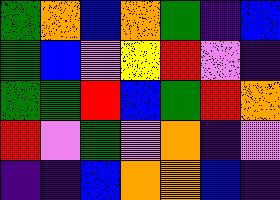[["green", "orange", "blue", "orange", "green", "indigo", "blue"], ["green", "blue", "violet", "yellow", "red", "violet", "indigo"], ["green", "green", "red", "blue", "green", "red", "orange"], ["red", "violet", "green", "violet", "orange", "indigo", "violet"], ["indigo", "indigo", "blue", "orange", "orange", "blue", "indigo"]]